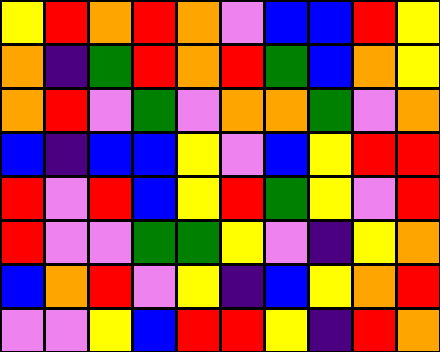[["yellow", "red", "orange", "red", "orange", "violet", "blue", "blue", "red", "yellow"], ["orange", "indigo", "green", "red", "orange", "red", "green", "blue", "orange", "yellow"], ["orange", "red", "violet", "green", "violet", "orange", "orange", "green", "violet", "orange"], ["blue", "indigo", "blue", "blue", "yellow", "violet", "blue", "yellow", "red", "red"], ["red", "violet", "red", "blue", "yellow", "red", "green", "yellow", "violet", "red"], ["red", "violet", "violet", "green", "green", "yellow", "violet", "indigo", "yellow", "orange"], ["blue", "orange", "red", "violet", "yellow", "indigo", "blue", "yellow", "orange", "red"], ["violet", "violet", "yellow", "blue", "red", "red", "yellow", "indigo", "red", "orange"]]